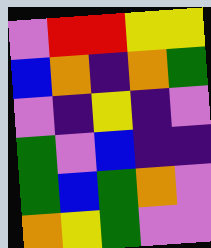[["violet", "red", "red", "yellow", "yellow"], ["blue", "orange", "indigo", "orange", "green"], ["violet", "indigo", "yellow", "indigo", "violet"], ["green", "violet", "blue", "indigo", "indigo"], ["green", "blue", "green", "orange", "violet"], ["orange", "yellow", "green", "violet", "violet"]]